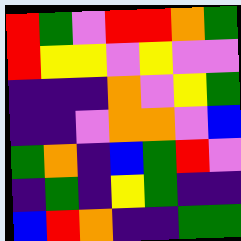[["red", "green", "violet", "red", "red", "orange", "green"], ["red", "yellow", "yellow", "violet", "yellow", "violet", "violet"], ["indigo", "indigo", "indigo", "orange", "violet", "yellow", "green"], ["indigo", "indigo", "violet", "orange", "orange", "violet", "blue"], ["green", "orange", "indigo", "blue", "green", "red", "violet"], ["indigo", "green", "indigo", "yellow", "green", "indigo", "indigo"], ["blue", "red", "orange", "indigo", "indigo", "green", "green"]]